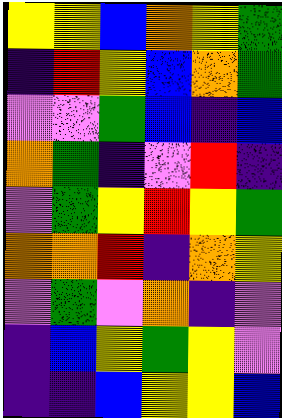[["yellow", "yellow", "blue", "orange", "yellow", "green"], ["indigo", "red", "yellow", "blue", "orange", "green"], ["violet", "violet", "green", "blue", "indigo", "blue"], ["orange", "green", "indigo", "violet", "red", "indigo"], ["violet", "green", "yellow", "red", "yellow", "green"], ["orange", "orange", "red", "indigo", "orange", "yellow"], ["violet", "green", "violet", "orange", "indigo", "violet"], ["indigo", "blue", "yellow", "green", "yellow", "violet"], ["indigo", "indigo", "blue", "yellow", "yellow", "blue"]]